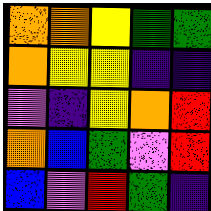[["orange", "orange", "yellow", "green", "green"], ["orange", "yellow", "yellow", "indigo", "indigo"], ["violet", "indigo", "yellow", "orange", "red"], ["orange", "blue", "green", "violet", "red"], ["blue", "violet", "red", "green", "indigo"]]